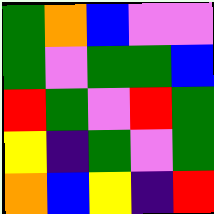[["green", "orange", "blue", "violet", "violet"], ["green", "violet", "green", "green", "blue"], ["red", "green", "violet", "red", "green"], ["yellow", "indigo", "green", "violet", "green"], ["orange", "blue", "yellow", "indigo", "red"]]